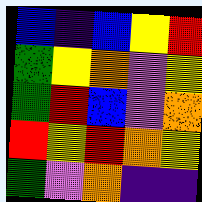[["blue", "indigo", "blue", "yellow", "red"], ["green", "yellow", "orange", "violet", "yellow"], ["green", "red", "blue", "violet", "orange"], ["red", "yellow", "red", "orange", "yellow"], ["green", "violet", "orange", "indigo", "indigo"]]